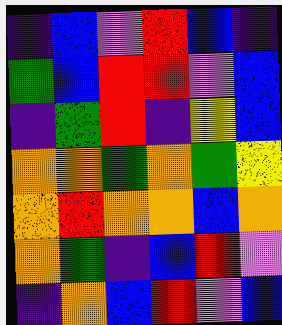[["indigo", "blue", "violet", "red", "blue", "indigo"], ["green", "blue", "red", "red", "violet", "blue"], ["indigo", "green", "red", "indigo", "yellow", "blue"], ["orange", "orange", "green", "orange", "green", "yellow"], ["orange", "red", "orange", "orange", "blue", "orange"], ["orange", "green", "indigo", "blue", "red", "violet"], ["indigo", "orange", "blue", "red", "violet", "blue"]]